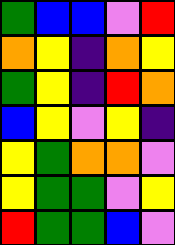[["green", "blue", "blue", "violet", "red"], ["orange", "yellow", "indigo", "orange", "yellow"], ["green", "yellow", "indigo", "red", "orange"], ["blue", "yellow", "violet", "yellow", "indigo"], ["yellow", "green", "orange", "orange", "violet"], ["yellow", "green", "green", "violet", "yellow"], ["red", "green", "green", "blue", "violet"]]